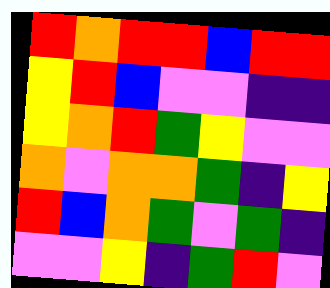[["red", "orange", "red", "red", "blue", "red", "red"], ["yellow", "red", "blue", "violet", "violet", "indigo", "indigo"], ["yellow", "orange", "red", "green", "yellow", "violet", "violet"], ["orange", "violet", "orange", "orange", "green", "indigo", "yellow"], ["red", "blue", "orange", "green", "violet", "green", "indigo"], ["violet", "violet", "yellow", "indigo", "green", "red", "violet"]]